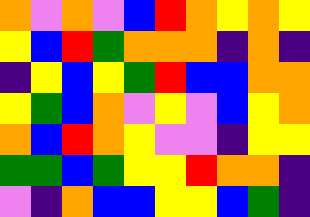[["orange", "violet", "orange", "violet", "blue", "red", "orange", "yellow", "orange", "yellow"], ["yellow", "blue", "red", "green", "orange", "orange", "orange", "indigo", "orange", "indigo"], ["indigo", "yellow", "blue", "yellow", "green", "red", "blue", "blue", "orange", "orange"], ["yellow", "green", "blue", "orange", "violet", "yellow", "violet", "blue", "yellow", "orange"], ["orange", "blue", "red", "orange", "yellow", "violet", "violet", "indigo", "yellow", "yellow"], ["green", "green", "blue", "green", "yellow", "yellow", "red", "orange", "orange", "indigo"], ["violet", "indigo", "orange", "blue", "blue", "yellow", "yellow", "blue", "green", "indigo"]]